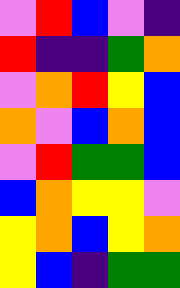[["violet", "red", "blue", "violet", "indigo"], ["red", "indigo", "indigo", "green", "orange"], ["violet", "orange", "red", "yellow", "blue"], ["orange", "violet", "blue", "orange", "blue"], ["violet", "red", "green", "green", "blue"], ["blue", "orange", "yellow", "yellow", "violet"], ["yellow", "orange", "blue", "yellow", "orange"], ["yellow", "blue", "indigo", "green", "green"]]